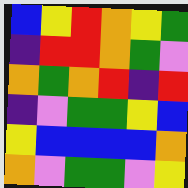[["blue", "yellow", "red", "orange", "yellow", "green"], ["indigo", "red", "red", "orange", "green", "violet"], ["orange", "green", "orange", "red", "indigo", "red"], ["indigo", "violet", "green", "green", "yellow", "blue"], ["yellow", "blue", "blue", "blue", "blue", "orange"], ["orange", "violet", "green", "green", "violet", "yellow"]]